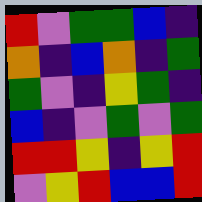[["red", "violet", "green", "green", "blue", "indigo"], ["orange", "indigo", "blue", "orange", "indigo", "green"], ["green", "violet", "indigo", "yellow", "green", "indigo"], ["blue", "indigo", "violet", "green", "violet", "green"], ["red", "red", "yellow", "indigo", "yellow", "red"], ["violet", "yellow", "red", "blue", "blue", "red"]]